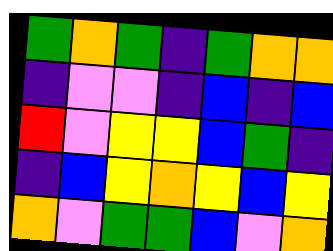[["green", "orange", "green", "indigo", "green", "orange", "orange"], ["indigo", "violet", "violet", "indigo", "blue", "indigo", "blue"], ["red", "violet", "yellow", "yellow", "blue", "green", "indigo"], ["indigo", "blue", "yellow", "orange", "yellow", "blue", "yellow"], ["orange", "violet", "green", "green", "blue", "violet", "orange"]]